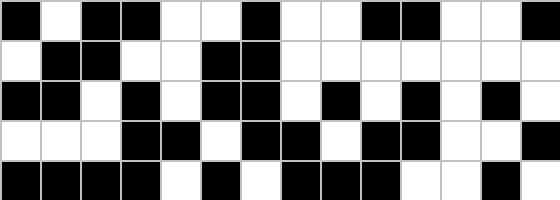[["black", "white", "black", "black", "white", "white", "black", "white", "white", "black", "black", "white", "white", "black"], ["white", "black", "black", "white", "white", "black", "black", "white", "white", "white", "white", "white", "white", "white"], ["black", "black", "white", "black", "white", "black", "black", "white", "black", "white", "black", "white", "black", "white"], ["white", "white", "white", "black", "black", "white", "black", "black", "white", "black", "black", "white", "white", "black"], ["black", "black", "black", "black", "white", "black", "white", "black", "black", "black", "white", "white", "black", "white"]]